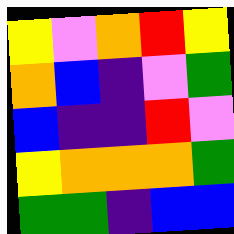[["yellow", "violet", "orange", "red", "yellow"], ["orange", "blue", "indigo", "violet", "green"], ["blue", "indigo", "indigo", "red", "violet"], ["yellow", "orange", "orange", "orange", "green"], ["green", "green", "indigo", "blue", "blue"]]